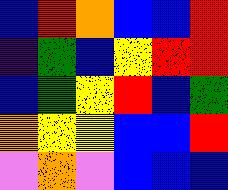[["blue", "red", "orange", "blue", "blue", "red"], ["indigo", "green", "blue", "yellow", "red", "red"], ["blue", "green", "yellow", "red", "blue", "green"], ["orange", "yellow", "yellow", "blue", "blue", "red"], ["violet", "orange", "violet", "blue", "blue", "blue"]]